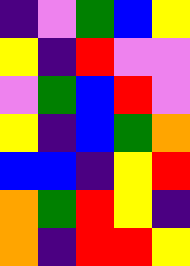[["indigo", "violet", "green", "blue", "yellow"], ["yellow", "indigo", "red", "violet", "violet"], ["violet", "green", "blue", "red", "violet"], ["yellow", "indigo", "blue", "green", "orange"], ["blue", "blue", "indigo", "yellow", "red"], ["orange", "green", "red", "yellow", "indigo"], ["orange", "indigo", "red", "red", "yellow"]]